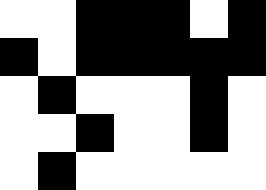[["white", "white", "black", "black", "black", "white", "black"], ["black", "white", "black", "black", "black", "black", "black"], ["white", "black", "white", "white", "white", "black", "white"], ["white", "white", "black", "white", "white", "black", "white"], ["white", "black", "white", "white", "white", "white", "white"]]